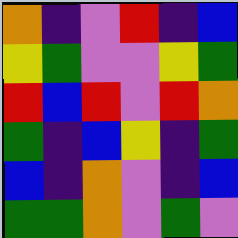[["orange", "indigo", "violet", "red", "indigo", "blue"], ["yellow", "green", "violet", "violet", "yellow", "green"], ["red", "blue", "red", "violet", "red", "orange"], ["green", "indigo", "blue", "yellow", "indigo", "green"], ["blue", "indigo", "orange", "violet", "indigo", "blue"], ["green", "green", "orange", "violet", "green", "violet"]]